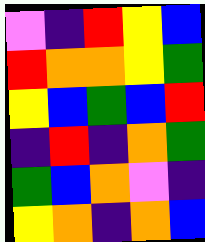[["violet", "indigo", "red", "yellow", "blue"], ["red", "orange", "orange", "yellow", "green"], ["yellow", "blue", "green", "blue", "red"], ["indigo", "red", "indigo", "orange", "green"], ["green", "blue", "orange", "violet", "indigo"], ["yellow", "orange", "indigo", "orange", "blue"]]